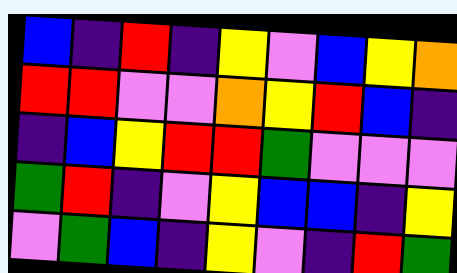[["blue", "indigo", "red", "indigo", "yellow", "violet", "blue", "yellow", "orange"], ["red", "red", "violet", "violet", "orange", "yellow", "red", "blue", "indigo"], ["indigo", "blue", "yellow", "red", "red", "green", "violet", "violet", "violet"], ["green", "red", "indigo", "violet", "yellow", "blue", "blue", "indigo", "yellow"], ["violet", "green", "blue", "indigo", "yellow", "violet", "indigo", "red", "green"]]